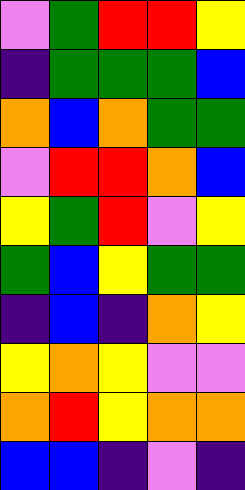[["violet", "green", "red", "red", "yellow"], ["indigo", "green", "green", "green", "blue"], ["orange", "blue", "orange", "green", "green"], ["violet", "red", "red", "orange", "blue"], ["yellow", "green", "red", "violet", "yellow"], ["green", "blue", "yellow", "green", "green"], ["indigo", "blue", "indigo", "orange", "yellow"], ["yellow", "orange", "yellow", "violet", "violet"], ["orange", "red", "yellow", "orange", "orange"], ["blue", "blue", "indigo", "violet", "indigo"]]